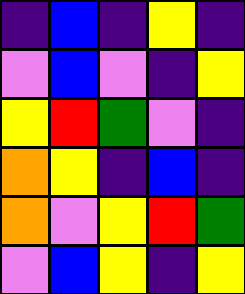[["indigo", "blue", "indigo", "yellow", "indigo"], ["violet", "blue", "violet", "indigo", "yellow"], ["yellow", "red", "green", "violet", "indigo"], ["orange", "yellow", "indigo", "blue", "indigo"], ["orange", "violet", "yellow", "red", "green"], ["violet", "blue", "yellow", "indigo", "yellow"]]